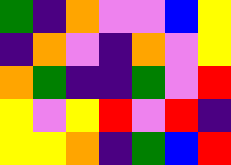[["green", "indigo", "orange", "violet", "violet", "blue", "yellow"], ["indigo", "orange", "violet", "indigo", "orange", "violet", "yellow"], ["orange", "green", "indigo", "indigo", "green", "violet", "red"], ["yellow", "violet", "yellow", "red", "violet", "red", "indigo"], ["yellow", "yellow", "orange", "indigo", "green", "blue", "red"]]